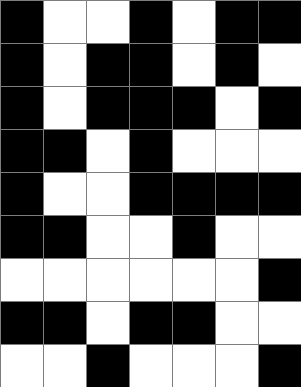[["black", "white", "white", "black", "white", "black", "black"], ["black", "white", "black", "black", "white", "black", "white"], ["black", "white", "black", "black", "black", "white", "black"], ["black", "black", "white", "black", "white", "white", "white"], ["black", "white", "white", "black", "black", "black", "black"], ["black", "black", "white", "white", "black", "white", "white"], ["white", "white", "white", "white", "white", "white", "black"], ["black", "black", "white", "black", "black", "white", "white"], ["white", "white", "black", "white", "white", "white", "black"]]